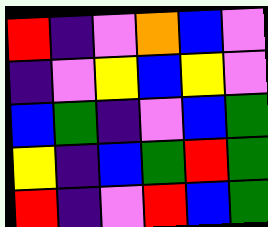[["red", "indigo", "violet", "orange", "blue", "violet"], ["indigo", "violet", "yellow", "blue", "yellow", "violet"], ["blue", "green", "indigo", "violet", "blue", "green"], ["yellow", "indigo", "blue", "green", "red", "green"], ["red", "indigo", "violet", "red", "blue", "green"]]